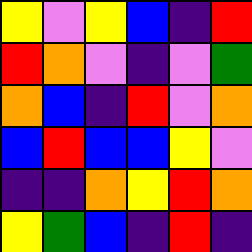[["yellow", "violet", "yellow", "blue", "indigo", "red"], ["red", "orange", "violet", "indigo", "violet", "green"], ["orange", "blue", "indigo", "red", "violet", "orange"], ["blue", "red", "blue", "blue", "yellow", "violet"], ["indigo", "indigo", "orange", "yellow", "red", "orange"], ["yellow", "green", "blue", "indigo", "red", "indigo"]]